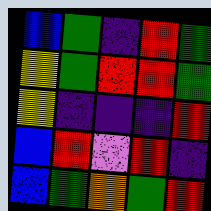[["blue", "green", "indigo", "red", "green"], ["yellow", "green", "red", "red", "green"], ["yellow", "indigo", "indigo", "indigo", "red"], ["blue", "red", "violet", "red", "indigo"], ["blue", "green", "orange", "green", "red"]]